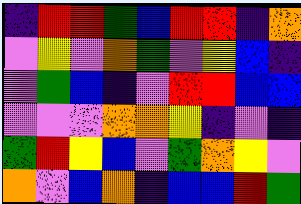[["indigo", "red", "red", "green", "blue", "red", "red", "indigo", "orange"], ["violet", "yellow", "violet", "orange", "green", "violet", "yellow", "blue", "indigo"], ["violet", "green", "blue", "indigo", "violet", "red", "red", "blue", "blue"], ["violet", "violet", "violet", "orange", "orange", "yellow", "indigo", "violet", "indigo"], ["green", "red", "yellow", "blue", "violet", "green", "orange", "yellow", "violet"], ["orange", "violet", "blue", "orange", "indigo", "blue", "blue", "red", "green"]]